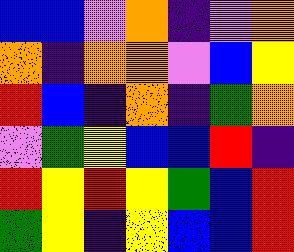[["blue", "blue", "violet", "orange", "indigo", "violet", "orange"], ["orange", "indigo", "orange", "orange", "violet", "blue", "yellow"], ["red", "blue", "indigo", "orange", "indigo", "green", "orange"], ["violet", "green", "yellow", "blue", "blue", "red", "indigo"], ["red", "yellow", "red", "yellow", "green", "blue", "red"], ["green", "yellow", "indigo", "yellow", "blue", "blue", "red"]]